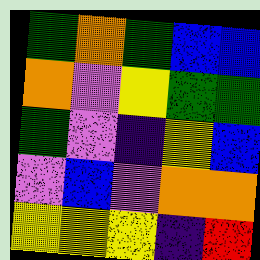[["green", "orange", "green", "blue", "blue"], ["orange", "violet", "yellow", "green", "green"], ["green", "violet", "indigo", "yellow", "blue"], ["violet", "blue", "violet", "orange", "orange"], ["yellow", "yellow", "yellow", "indigo", "red"]]